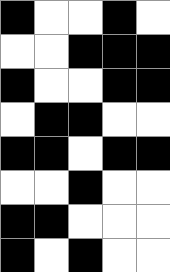[["black", "white", "white", "black", "white"], ["white", "white", "black", "black", "black"], ["black", "white", "white", "black", "black"], ["white", "black", "black", "white", "white"], ["black", "black", "white", "black", "black"], ["white", "white", "black", "white", "white"], ["black", "black", "white", "white", "white"], ["black", "white", "black", "white", "white"]]